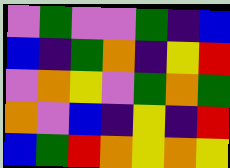[["violet", "green", "violet", "violet", "green", "indigo", "blue"], ["blue", "indigo", "green", "orange", "indigo", "yellow", "red"], ["violet", "orange", "yellow", "violet", "green", "orange", "green"], ["orange", "violet", "blue", "indigo", "yellow", "indigo", "red"], ["blue", "green", "red", "orange", "yellow", "orange", "yellow"]]